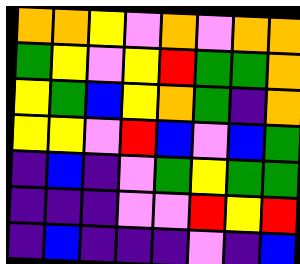[["orange", "orange", "yellow", "violet", "orange", "violet", "orange", "orange"], ["green", "yellow", "violet", "yellow", "red", "green", "green", "orange"], ["yellow", "green", "blue", "yellow", "orange", "green", "indigo", "orange"], ["yellow", "yellow", "violet", "red", "blue", "violet", "blue", "green"], ["indigo", "blue", "indigo", "violet", "green", "yellow", "green", "green"], ["indigo", "indigo", "indigo", "violet", "violet", "red", "yellow", "red"], ["indigo", "blue", "indigo", "indigo", "indigo", "violet", "indigo", "blue"]]